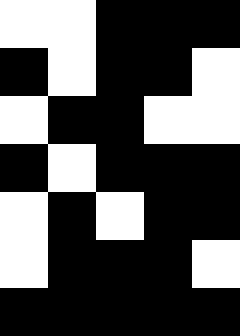[["white", "white", "black", "black", "black"], ["black", "white", "black", "black", "white"], ["white", "black", "black", "white", "white"], ["black", "white", "black", "black", "black"], ["white", "black", "white", "black", "black"], ["white", "black", "black", "black", "white"], ["black", "black", "black", "black", "black"]]